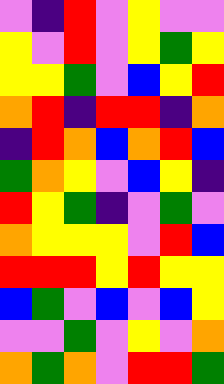[["violet", "indigo", "red", "violet", "yellow", "violet", "violet"], ["yellow", "violet", "red", "violet", "yellow", "green", "yellow"], ["yellow", "yellow", "green", "violet", "blue", "yellow", "red"], ["orange", "red", "indigo", "red", "red", "indigo", "orange"], ["indigo", "red", "orange", "blue", "orange", "red", "blue"], ["green", "orange", "yellow", "violet", "blue", "yellow", "indigo"], ["red", "yellow", "green", "indigo", "violet", "green", "violet"], ["orange", "yellow", "yellow", "yellow", "violet", "red", "blue"], ["red", "red", "red", "yellow", "red", "yellow", "yellow"], ["blue", "green", "violet", "blue", "violet", "blue", "yellow"], ["violet", "violet", "green", "violet", "yellow", "violet", "orange"], ["orange", "green", "orange", "violet", "red", "red", "green"]]